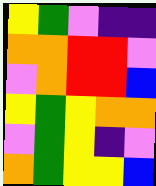[["yellow", "green", "violet", "indigo", "indigo"], ["orange", "orange", "red", "red", "violet"], ["violet", "orange", "red", "red", "blue"], ["yellow", "green", "yellow", "orange", "orange"], ["violet", "green", "yellow", "indigo", "violet"], ["orange", "green", "yellow", "yellow", "blue"]]